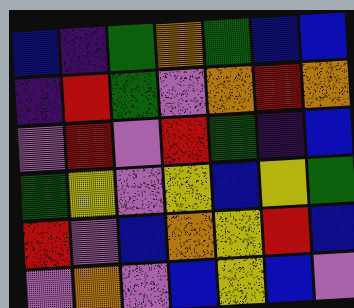[["blue", "indigo", "green", "orange", "green", "blue", "blue"], ["indigo", "red", "green", "violet", "orange", "red", "orange"], ["violet", "red", "violet", "red", "green", "indigo", "blue"], ["green", "yellow", "violet", "yellow", "blue", "yellow", "green"], ["red", "violet", "blue", "orange", "yellow", "red", "blue"], ["violet", "orange", "violet", "blue", "yellow", "blue", "violet"]]